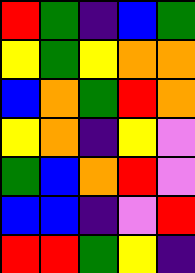[["red", "green", "indigo", "blue", "green"], ["yellow", "green", "yellow", "orange", "orange"], ["blue", "orange", "green", "red", "orange"], ["yellow", "orange", "indigo", "yellow", "violet"], ["green", "blue", "orange", "red", "violet"], ["blue", "blue", "indigo", "violet", "red"], ["red", "red", "green", "yellow", "indigo"]]